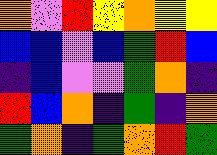[["orange", "violet", "red", "yellow", "orange", "yellow", "yellow"], ["blue", "blue", "violet", "blue", "green", "red", "blue"], ["indigo", "blue", "violet", "violet", "green", "orange", "indigo"], ["red", "blue", "orange", "indigo", "green", "indigo", "orange"], ["green", "orange", "indigo", "green", "orange", "red", "green"]]